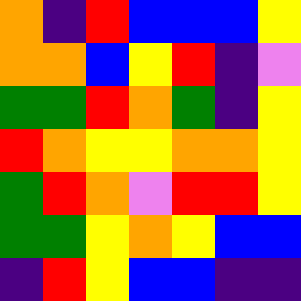[["orange", "indigo", "red", "blue", "blue", "blue", "yellow"], ["orange", "orange", "blue", "yellow", "red", "indigo", "violet"], ["green", "green", "red", "orange", "green", "indigo", "yellow"], ["red", "orange", "yellow", "yellow", "orange", "orange", "yellow"], ["green", "red", "orange", "violet", "red", "red", "yellow"], ["green", "green", "yellow", "orange", "yellow", "blue", "blue"], ["indigo", "red", "yellow", "blue", "blue", "indigo", "indigo"]]